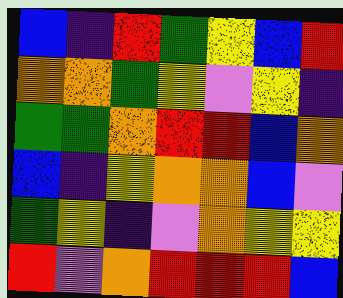[["blue", "indigo", "red", "green", "yellow", "blue", "red"], ["orange", "orange", "green", "yellow", "violet", "yellow", "indigo"], ["green", "green", "orange", "red", "red", "blue", "orange"], ["blue", "indigo", "yellow", "orange", "orange", "blue", "violet"], ["green", "yellow", "indigo", "violet", "orange", "yellow", "yellow"], ["red", "violet", "orange", "red", "red", "red", "blue"]]